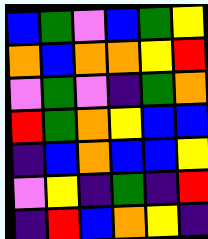[["blue", "green", "violet", "blue", "green", "yellow"], ["orange", "blue", "orange", "orange", "yellow", "red"], ["violet", "green", "violet", "indigo", "green", "orange"], ["red", "green", "orange", "yellow", "blue", "blue"], ["indigo", "blue", "orange", "blue", "blue", "yellow"], ["violet", "yellow", "indigo", "green", "indigo", "red"], ["indigo", "red", "blue", "orange", "yellow", "indigo"]]